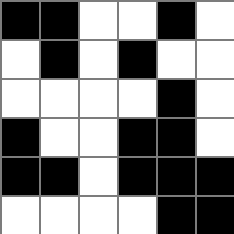[["black", "black", "white", "white", "black", "white"], ["white", "black", "white", "black", "white", "white"], ["white", "white", "white", "white", "black", "white"], ["black", "white", "white", "black", "black", "white"], ["black", "black", "white", "black", "black", "black"], ["white", "white", "white", "white", "black", "black"]]